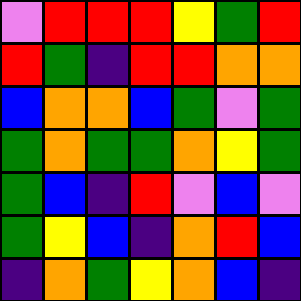[["violet", "red", "red", "red", "yellow", "green", "red"], ["red", "green", "indigo", "red", "red", "orange", "orange"], ["blue", "orange", "orange", "blue", "green", "violet", "green"], ["green", "orange", "green", "green", "orange", "yellow", "green"], ["green", "blue", "indigo", "red", "violet", "blue", "violet"], ["green", "yellow", "blue", "indigo", "orange", "red", "blue"], ["indigo", "orange", "green", "yellow", "orange", "blue", "indigo"]]